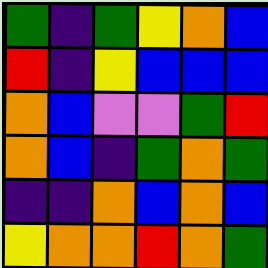[["green", "indigo", "green", "yellow", "orange", "blue"], ["red", "indigo", "yellow", "blue", "blue", "blue"], ["orange", "blue", "violet", "violet", "green", "red"], ["orange", "blue", "indigo", "green", "orange", "green"], ["indigo", "indigo", "orange", "blue", "orange", "blue"], ["yellow", "orange", "orange", "red", "orange", "green"]]